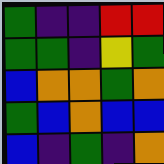[["green", "indigo", "indigo", "red", "red"], ["green", "green", "indigo", "yellow", "green"], ["blue", "orange", "orange", "green", "orange"], ["green", "blue", "orange", "blue", "blue"], ["blue", "indigo", "green", "indigo", "orange"]]